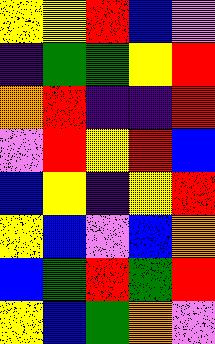[["yellow", "yellow", "red", "blue", "violet"], ["indigo", "green", "green", "yellow", "red"], ["orange", "red", "indigo", "indigo", "red"], ["violet", "red", "yellow", "red", "blue"], ["blue", "yellow", "indigo", "yellow", "red"], ["yellow", "blue", "violet", "blue", "orange"], ["blue", "green", "red", "green", "red"], ["yellow", "blue", "green", "orange", "violet"]]